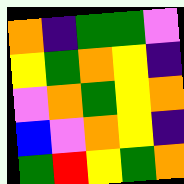[["orange", "indigo", "green", "green", "violet"], ["yellow", "green", "orange", "yellow", "indigo"], ["violet", "orange", "green", "yellow", "orange"], ["blue", "violet", "orange", "yellow", "indigo"], ["green", "red", "yellow", "green", "orange"]]